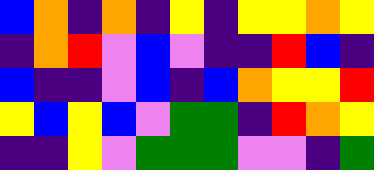[["blue", "orange", "indigo", "orange", "indigo", "yellow", "indigo", "yellow", "yellow", "orange", "yellow"], ["indigo", "orange", "red", "violet", "blue", "violet", "indigo", "indigo", "red", "blue", "indigo"], ["blue", "indigo", "indigo", "violet", "blue", "indigo", "blue", "orange", "yellow", "yellow", "red"], ["yellow", "blue", "yellow", "blue", "violet", "green", "green", "indigo", "red", "orange", "yellow"], ["indigo", "indigo", "yellow", "violet", "green", "green", "green", "violet", "violet", "indigo", "green"]]